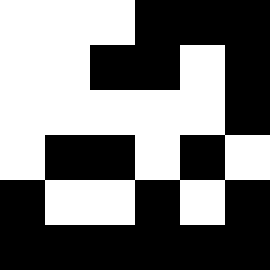[["white", "white", "white", "black", "black", "black"], ["white", "white", "black", "black", "white", "black"], ["white", "white", "white", "white", "white", "black"], ["white", "black", "black", "white", "black", "white"], ["black", "white", "white", "black", "white", "black"], ["black", "black", "black", "black", "black", "black"]]